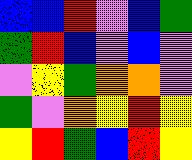[["blue", "blue", "red", "violet", "blue", "green"], ["green", "red", "blue", "violet", "blue", "violet"], ["violet", "yellow", "green", "orange", "orange", "violet"], ["green", "violet", "orange", "yellow", "red", "yellow"], ["yellow", "red", "green", "blue", "red", "yellow"]]